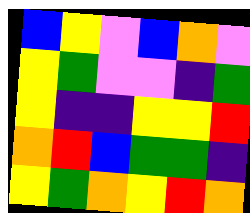[["blue", "yellow", "violet", "blue", "orange", "violet"], ["yellow", "green", "violet", "violet", "indigo", "green"], ["yellow", "indigo", "indigo", "yellow", "yellow", "red"], ["orange", "red", "blue", "green", "green", "indigo"], ["yellow", "green", "orange", "yellow", "red", "orange"]]